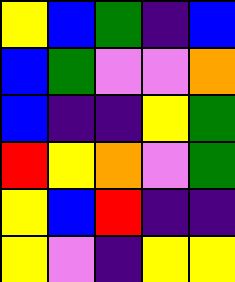[["yellow", "blue", "green", "indigo", "blue"], ["blue", "green", "violet", "violet", "orange"], ["blue", "indigo", "indigo", "yellow", "green"], ["red", "yellow", "orange", "violet", "green"], ["yellow", "blue", "red", "indigo", "indigo"], ["yellow", "violet", "indigo", "yellow", "yellow"]]